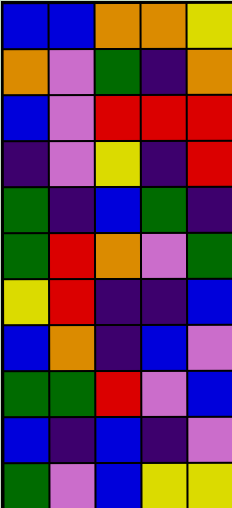[["blue", "blue", "orange", "orange", "yellow"], ["orange", "violet", "green", "indigo", "orange"], ["blue", "violet", "red", "red", "red"], ["indigo", "violet", "yellow", "indigo", "red"], ["green", "indigo", "blue", "green", "indigo"], ["green", "red", "orange", "violet", "green"], ["yellow", "red", "indigo", "indigo", "blue"], ["blue", "orange", "indigo", "blue", "violet"], ["green", "green", "red", "violet", "blue"], ["blue", "indigo", "blue", "indigo", "violet"], ["green", "violet", "blue", "yellow", "yellow"]]